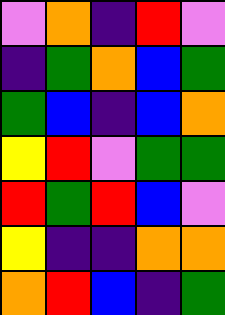[["violet", "orange", "indigo", "red", "violet"], ["indigo", "green", "orange", "blue", "green"], ["green", "blue", "indigo", "blue", "orange"], ["yellow", "red", "violet", "green", "green"], ["red", "green", "red", "blue", "violet"], ["yellow", "indigo", "indigo", "orange", "orange"], ["orange", "red", "blue", "indigo", "green"]]